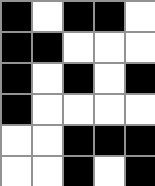[["black", "white", "black", "black", "white"], ["black", "black", "white", "white", "white"], ["black", "white", "black", "white", "black"], ["black", "white", "white", "white", "white"], ["white", "white", "black", "black", "black"], ["white", "white", "black", "white", "black"]]